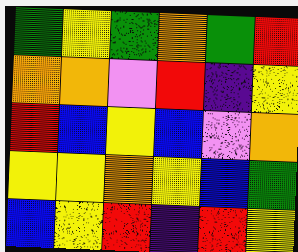[["green", "yellow", "green", "orange", "green", "red"], ["orange", "orange", "violet", "red", "indigo", "yellow"], ["red", "blue", "yellow", "blue", "violet", "orange"], ["yellow", "yellow", "orange", "yellow", "blue", "green"], ["blue", "yellow", "red", "indigo", "red", "yellow"]]